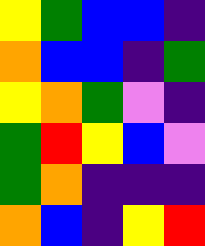[["yellow", "green", "blue", "blue", "indigo"], ["orange", "blue", "blue", "indigo", "green"], ["yellow", "orange", "green", "violet", "indigo"], ["green", "red", "yellow", "blue", "violet"], ["green", "orange", "indigo", "indigo", "indigo"], ["orange", "blue", "indigo", "yellow", "red"]]